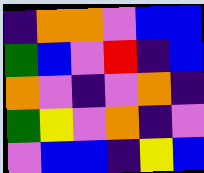[["indigo", "orange", "orange", "violet", "blue", "blue"], ["green", "blue", "violet", "red", "indigo", "blue"], ["orange", "violet", "indigo", "violet", "orange", "indigo"], ["green", "yellow", "violet", "orange", "indigo", "violet"], ["violet", "blue", "blue", "indigo", "yellow", "blue"]]